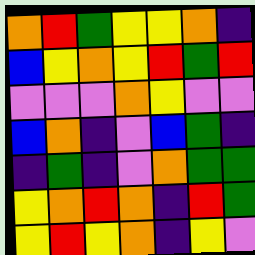[["orange", "red", "green", "yellow", "yellow", "orange", "indigo"], ["blue", "yellow", "orange", "yellow", "red", "green", "red"], ["violet", "violet", "violet", "orange", "yellow", "violet", "violet"], ["blue", "orange", "indigo", "violet", "blue", "green", "indigo"], ["indigo", "green", "indigo", "violet", "orange", "green", "green"], ["yellow", "orange", "red", "orange", "indigo", "red", "green"], ["yellow", "red", "yellow", "orange", "indigo", "yellow", "violet"]]